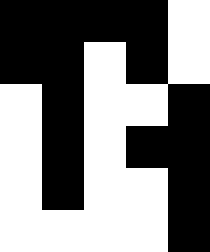[["black", "black", "black", "black", "white"], ["black", "black", "white", "black", "white"], ["white", "black", "white", "white", "black"], ["white", "black", "white", "black", "black"], ["white", "black", "white", "white", "black"], ["white", "white", "white", "white", "black"]]